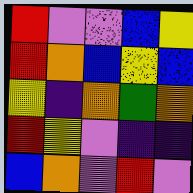[["red", "violet", "violet", "blue", "yellow"], ["red", "orange", "blue", "yellow", "blue"], ["yellow", "indigo", "orange", "green", "orange"], ["red", "yellow", "violet", "indigo", "indigo"], ["blue", "orange", "violet", "red", "violet"]]